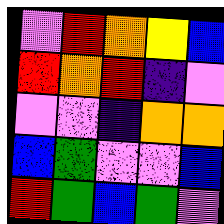[["violet", "red", "orange", "yellow", "blue"], ["red", "orange", "red", "indigo", "violet"], ["violet", "violet", "indigo", "orange", "orange"], ["blue", "green", "violet", "violet", "blue"], ["red", "green", "blue", "green", "violet"]]